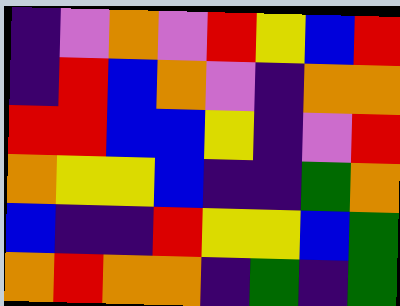[["indigo", "violet", "orange", "violet", "red", "yellow", "blue", "red"], ["indigo", "red", "blue", "orange", "violet", "indigo", "orange", "orange"], ["red", "red", "blue", "blue", "yellow", "indigo", "violet", "red"], ["orange", "yellow", "yellow", "blue", "indigo", "indigo", "green", "orange"], ["blue", "indigo", "indigo", "red", "yellow", "yellow", "blue", "green"], ["orange", "red", "orange", "orange", "indigo", "green", "indigo", "green"]]